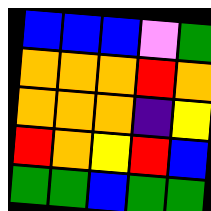[["blue", "blue", "blue", "violet", "green"], ["orange", "orange", "orange", "red", "orange"], ["orange", "orange", "orange", "indigo", "yellow"], ["red", "orange", "yellow", "red", "blue"], ["green", "green", "blue", "green", "green"]]